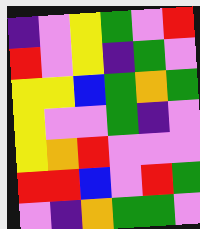[["indigo", "violet", "yellow", "green", "violet", "red"], ["red", "violet", "yellow", "indigo", "green", "violet"], ["yellow", "yellow", "blue", "green", "orange", "green"], ["yellow", "violet", "violet", "green", "indigo", "violet"], ["yellow", "orange", "red", "violet", "violet", "violet"], ["red", "red", "blue", "violet", "red", "green"], ["violet", "indigo", "orange", "green", "green", "violet"]]